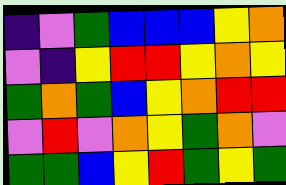[["indigo", "violet", "green", "blue", "blue", "blue", "yellow", "orange"], ["violet", "indigo", "yellow", "red", "red", "yellow", "orange", "yellow"], ["green", "orange", "green", "blue", "yellow", "orange", "red", "red"], ["violet", "red", "violet", "orange", "yellow", "green", "orange", "violet"], ["green", "green", "blue", "yellow", "red", "green", "yellow", "green"]]